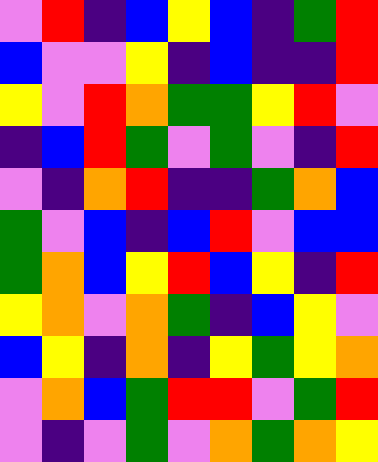[["violet", "red", "indigo", "blue", "yellow", "blue", "indigo", "green", "red"], ["blue", "violet", "violet", "yellow", "indigo", "blue", "indigo", "indigo", "red"], ["yellow", "violet", "red", "orange", "green", "green", "yellow", "red", "violet"], ["indigo", "blue", "red", "green", "violet", "green", "violet", "indigo", "red"], ["violet", "indigo", "orange", "red", "indigo", "indigo", "green", "orange", "blue"], ["green", "violet", "blue", "indigo", "blue", "red", "violet", "blue", "blue"], ["green", "orange", "blue", "yellow", "red", "blue", "yellow", "indigo", "red"], ["yellow", "orange", "violet", "orange", "green", "indigo", "blue", "yellow", "violet"], ["blue", "yellow", "indigo", "orange", "indigo", "yellow", "green", "yellow", "orange"], ["violet", "orange", "blue", "green", "red", "red", "violet", "green", "red"], ["violet", "indigo", "violet", "green", "violet", "orange", "green", "orange", "yellow"]]